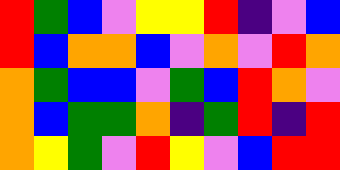[["red", "green", "blue", "violet", "yellow", "yellow", "red", "indigo", "violet", "blue"], ["red", "blue", "orange", "orange", "blue", "violet", "orange", "violet", "red", "orange"], ["orange", "green", "blue", "blue", "violet", "green", "blue", "red", "orange", "violet"], ["orange", "blue", "green", "green", "orange", "indigo", "green", "red", "indigo", "red"], ["orange", "yellow", "green", "violet", "red", "yellow", "violet", "blue", "red", "red"]]